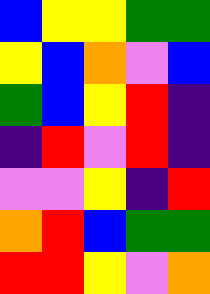[["blue", "yellow", "yellow", "green", "green"], ["yellow", "blue", "orange", "violet", "blue"], ["green", "blue", "yellow", "red", "indigo"], ["indigo", "red", "violet", "red", "indigo"], ["violet", "violet", "yellow", "indigo", "red"], ["orange", "red", "blue", "green", "green"], ["red", "red", "yellow", "violet", "orange"]]